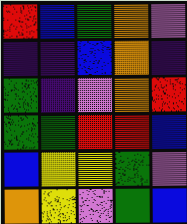[["red", "blue", "green", "orange", "violet"], ["indigo", "indigo", "blue", "orange", "indigo"], ["green", "indigo", "violet", "orange", "red"], ["green", "green", "red", "red", "blue"], ["blue", "yellow", "yellow", "green", "violet"], ["orange", "yellow", "violet", "green", "blue"]]